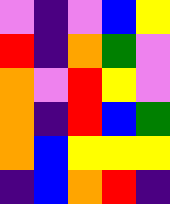[["violet", "indigo", "violet", "blue", "yellow"], ["red", "indigo", "orange", "green", "violet"], ["orange", "violet", "red", "yellow", "violet"], ["orange", "indigo", "red", "blue", "green"], ["orange", "blue", "yellow", "yellow", "yellow"], ["indigo", "blue", "orange", "red", "indigo"]]